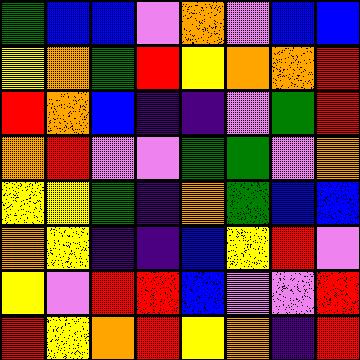[["green", "blue", "blue", "violet", "orange", "violet", "blue", "blue"], ["yellow", "orange", "green", "red", "yellow", "orange", "orange", "red"], ["red", "orange", "blue", "indigo", "indigo", "violet", "green", "red"], ["orange", "red", "violet", "violet", "green", "green", "violet", "orange"], ["yellow", "yellow", "green", "indigo", "orange", "green", "blue", "blue"], ["orange", "yellow", "indigo", "indigo", "blue", "yellow", "red", "violet"], ["yellow", "violet", "red", "red", "blue", "violet", "violet", "red"], ["red", "yellow", "orange", "red", "yellow", "orange", "indigo", "red"]]